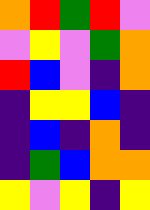[["orange", "red", "green", "red", "violet"], ["violet", "yellow", "violet", "green", "orange"], ["red", "blue", "violet", "indigo", "orange"], ["indigo", "yellow", "yellow", "blue", "indigo"], ["indigo", "blue", "indigo", "orange", "indigo"], ["indigo", "green", "blue", "orange", "orange"], ["yellow", "violet", "yellow", "indigo", "yellow"]]